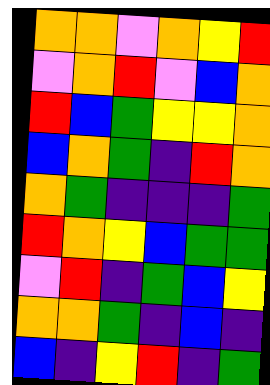[["orange", "orange", "violet", "orange", "yellow", "red"], ["violet", "orange", "red", "violet", "blue", "orange"], ["red", "blue", "green", "yellow", "yellow", "orange"], ["blue", "orange", "green", "indigo", "red", "orange"], ["orange", "green", "indigo", "indigo", "indigo", "green"], ["red", "orange", "yellow", "blue", "green", "green"], ["violet", "red", "indigo", "green", "blue", "yellow"], ["orange", "orange", "green", "indigo", "blue", "indigo"], ["blue", "indigo", "yellow", "red", "indigo", "green"]]